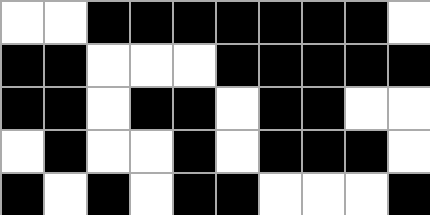[["white", "white", "black", "black", "black", "black", "black", "black", "black", "white"], ["black", "black", "white", "white", "white", "black", "black", "black", "black", "black"], ["black", "black", "white", "black", "black", "white", "black", "black", "white", "white"], ["white", "black", "white", "white", "black", "white", "black", "black", "black", "white"], ["black", "white", "black", "white", "black", "black", "white", "white", "white", "black"]]